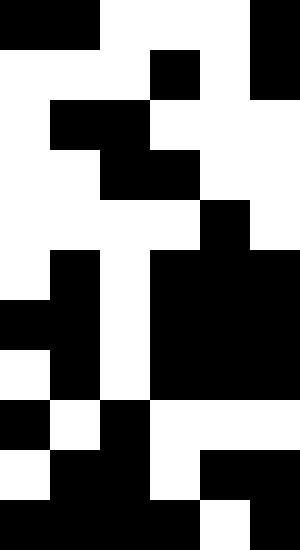[["black", "black", "white", "white", "white", "black"], ["white", "white", "white", "black", "white", "black"], ["white", "black", "black", "white", "white", "white"], ["white", "white", "black", "black", "white", "white"], ["white", "white", "white", "white", "black", "white"], ["white", "black", "white", "black", "black", "black"], ["black", "black", "white", "black", "black", "black"], ["white", "black", "white", "black", "black", "black"], ["black", "white", "black", "white", "white", "white"], ["white", "black", "black", "white", "black", "black"], ["black", "black", "black", "black", "white", "black"]]